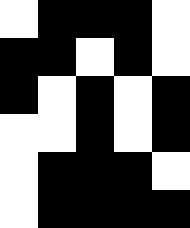[["white", "black", "black", "black", "white"], ["black", "black", "white", "black", "white"], ["black", "white", "black", "white", "black"], ["white", "white", "black", "white", "black"], ["white", "black", "black", "black", "white"], ["white", "black", "black", "black", "black"]]